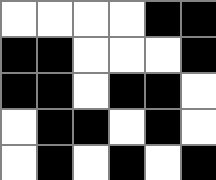[["white", "white", "white", "white", "black", "black"], ["black", "black", "white", "white", "white", "black"], ["black", "black", "white", "black", "black", "white"], ["white", "black", "black", "white", "black", "white"], ["white", "black", "white", "black", "white", "black"]]